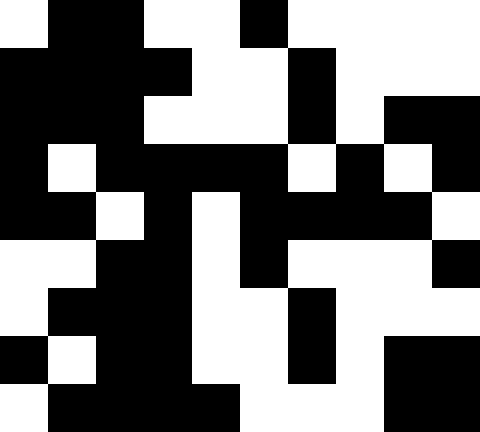[["white", "black", "black", "white", "white", "black", "white", "white", "white", "white"], ["black", "black", "black", "black", "white", "white", "black", "white", "white", "white"], ["black", "black", "black", "white", "white", "white", "black", "white", "black", "black"], ["black", "white", "black", "black", "black", "black", "white", "black", "white", "black"], ["black", "black", "white", "black", "white", "black", "black", "black", "black", "white"], ["white", "white", "black", "black", "white", "black", "white", "white", "white", "black"], ["white", "black", "black", "black", "white", "white", "black", "white", "white", "white"], ["black", "white", "black", "black", "white", "white", "black", "white", "black", "black"], ["white", "black", "black", "black", "black", "white", "white", "white", "black", "black"]]